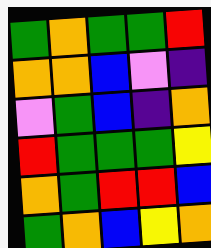[["green", "orange", "green", "green", "red"], ["orange", "orange", "blue", "violet", "indigo"], ["violet", "green", "blue", "indigo", "orange"], ["red", "green", "green", "green", "yellow"], ["orange", "green", "red", "red", "blue"], ["green", "orange", "blue", "yellow", "orange"]]